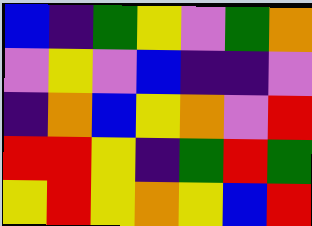[["blue", "indigo", "green", "yellow", "violet", "green", "orange"], ["violet", "yellow", "violet", "blue", "indigo", "indigo", "violet"], ["indigo", "orange", "blue", "yellow", "orange", "violet", "red"], ["red", "red", "yellow", "indigo", "green", "red", "green"], ["yellow", "red", "yellow", "orange", "yellow", "blue", "red"]]